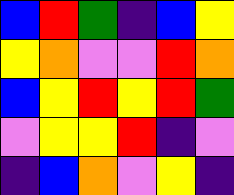[["blue", "red", "green", "indigo", "blue", "yellow"], ["yellow", "orange", "violet", "violet", "red", "orange"], ["blue", "yellow", "red", "yellow", "red", "green"], ["violet", "yellow", "yellow", "red", "indigo", "violet"], ["indigo", "blue", "orange", "violet", "yellow", "indigo"]]